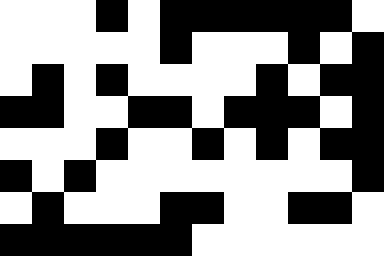[["white", "white", "white", "black", "white", "black", "black", "black", "black", "black", "black", "white"], ["white", "white", "white", "white", "white", "black", "white", "white", "white", "black", "white", "black"], ["white", "black", "white", "black", "white", "white", "white", "white", "black", "white", "black", "black"], ["black", "black", "white", "white", "black", "black", "white", "black", "black", "black", "white", "black"], ["white", "white", "white", "black", "white", "white", "black", "white", "black", "white", "black", "black"], ["black", "white", "black", "white", "white", "white", "white", "white", "white", "white", "white", "black"], ["white", "black", "white", "white", "white", "black", "black", "white", "white", "black", "black", "white"], ["black", "black", "black", "black", "black", "black", "white", "white", "white", "white", "white", "white"]]